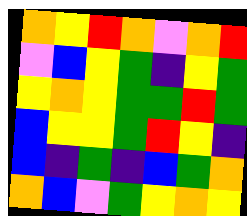[["orange", "yellow", "red", "orange", "violet", "orange", "red"], ["violet", "blue", "yellow", "green", "indigo", "yellow", "green"], ["yellow", "orange", "yellow", "green", "green", "red", "green"], ["blue", "yellow", "yellow", "green", "red", "yellow", "indigo"], ["blue", "indigo", "green", "indigo", "blue", "green", "orange"], ["orange", "blue", "violet", "green", "yellow", "orange", "yellow"]]